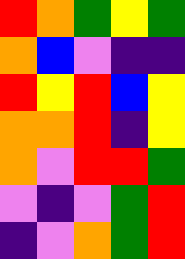[["red", "orange", "green", "yellow", "green"], ["orange", "blue", "violet", "indigo", "indigo"], ["red", "yellow", "red", "blue", "yellow"], ["orange", "orange", "red", "indigo", "yellow"], ["orange", "violet", "red", "red", "green"], ["violet", "indigo", "violet", "green", "red"], ["indigo", "violet", "orange", "green", "red"]]